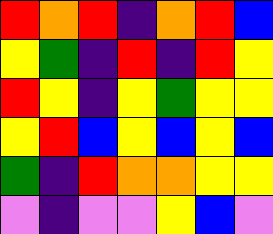[["red", "orange", "red", "indigo", "orange", "red", "blue"], ["yellow", "green", "indigo", "red", "indigo", "red", "yellow"], ["red", "yellow", "indigo", "yellow", "green", "yellow", "yellow"], ["yellow", "red", "blue", "yellow", "blue", "yellow", "blue"], ["green", "indigo", "red", "orange", "orange", "yellow", "yellow"], ["violet", "indigo", "violet", "violet", "yellow", "blue", "violet"]]